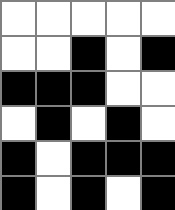[["white", "white", "white", "white", "white"], ["white", "white", "black", "white", "black"], ["black", "black", "black", "white", "white"], ["white", "black", "white", "black", "white"], ["black", "white", "black", "black", "black"], ["black", "white", "black", "white", "black"]]